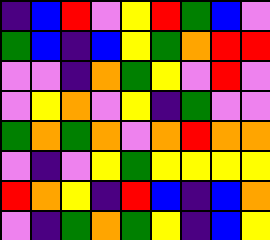[["indigo", "blue", "red", "violet", "yellow", "red", "green", "blue", "violet"], ["green", "blue", "indigo", "blue", "yellow", "green", "orange", "red", "red"], ["violet", "violet", "indigo", "orange", "green", "yellow", "violet", "red", "violet"], ["violet", "yellow", "orange", "violet", "yellow", "indigo", "green", "violet", "violet"], ["green", "orange", "green", "orange", "violet", "orange", "red", "orange", "orange"], ["violet", "indigo", "violet", "yellow", "green", "yellow", "yellow", "yellow", "yellow"], ["red", "orange", "yellow", "indigo", "red", "blue", "indigo", "blue", "orange"], ["violet", "indigo", "green", "orange", "green", "yellow", "indigo", "blue", "yellow"]]